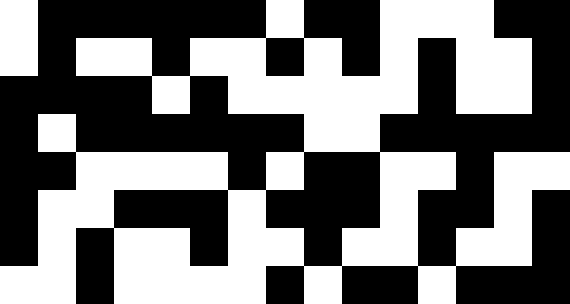[["white", "black", "black", "black", "black", "black", "black", "white", "black", "black", "white", "white", "white", "black", "black"], ["white", "black", "white", "white", "black", "white", "white", "black", "white", "black", "white", "black", "white", "white", "black"], ["black", "black", "black", "black", "white", "black", "white", "white", "white", "white", "white", "black", "white", "white", "black"], ["black", "white", "black", "black", "black", "black", "black", "black", "white", "white", "black", "black", "black", "black", "black"], ["black", "black", "white", "white", "white", "white", "black", "white", "black", "black", "white", "white", "black", "white", "white"], ["black", "white", "white", "black", "black", "black", "white", "black", "black", "black", "white", "black", "black", "white", "black"], ["black", "white", "black", "white", "white", "black", "white", "white", "black", "white", "white", "black", "white", "white", "black"], ["white", "white", "black", "white", "white", "white", "white", "black", "white", "black", "black", "white", "black", "black", "black"]]